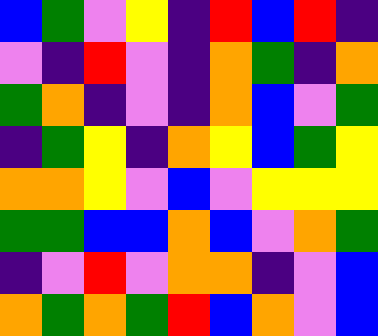[["blue", "green", "violet", "yellow", "indigo", "red", "blue", "red", "indigo"], ["violet", "indigo", "red", "violet", "indigo", "orange", "green", "indigo", "orange"], ["green", "orange", "indigo", "violet", "indigo", "orange", "blue", "violet", "green"], ["indigo", "green", "yellow", "indigo", "orange", "yellow", "blue", "green", "yellow"], ["orange", "orange", "yellow", "violet", "blue", "violet", "yellow", "yellow", "yellow"], ["green", "green", "blue", "blue", "orange", "blue", "violet", "orange", "green"], ["indigo", "violet", "red", "violet", "orange", "orange", "indigo", "violet", "blue"], ["orange", "green", "orange", "green", "red", "blue", "orange", "violet", "blue"]]